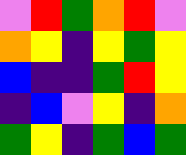[["violet", "red", "green", "orange", "red", "violet"], ["orange", "yellow", "indigo", "yellow", "green", "yellow"], ["blue", "indigo", "indigo", "green", "red", "yellow"], ["indigo", "blue", "violet", "yellow", "indigo", "orange"], ["green", "yellow", "indigo", "green", "blue", "green"]]